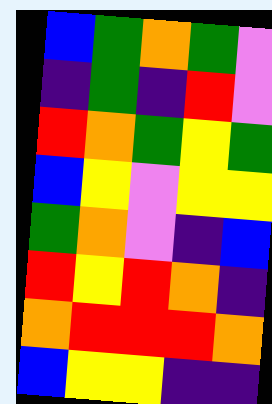[["blue", "green", "orange", "green", "violet"], ["indigo", "green", "indigo", "red", "violet"], ["red", "orange", "green", "yellow", "green"], ["blue", "yellow", "violet", "yellow", "yellow"], ["green", "orange", "violet", "indigo", "blue"], ["red", "yellow", "red", "orange", "indigo"], ["orange", "red", "red", "red", "orange"], ["blue", "yellow", "yellow", "indigo", "indigo"]]